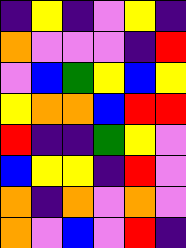[["indigo", "yellow", "indigo", "violet", "yellow", "indigo"], ["orange", "violet", "violet", "violet", "indigo", "red"], ["violet", "blue", "green", "yellow", "blue", "yellow"], ["yellow", "orange", "orange", "blue", "red", "red"], ["red", "indigo", "indigo", "green", "yellow", "violet"], ["blue", "yellow", "yellow", "indigo", "red", "violet"], ["orange", "indigo", "orange", "violet", "orange", "violet"], ["orange", "violet", "blue", "violet", "red", "indigo"]]